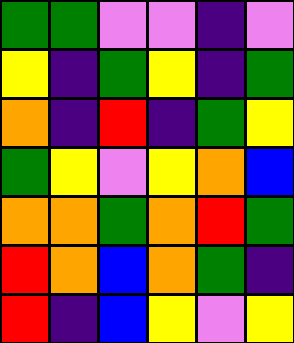[["green", "green", "violet", "violet", "indigo", "violet"], ["yellow", "indigo", "green", "yellow", "indigo", "green"], ["orange", "indigo", "red", "indigo", "green", "yellow"], ["green", "yellow", "violet", "yellow", "orange", "blue"], ["orange", "orange", "green", "orange", "red", "green"], ["red", "orange", "blue", "orange", "green", "indigo"], ["red", "indigo", "blue", "yellow", "violet", "yellow"]]